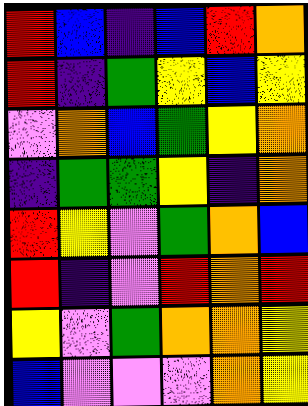[["red", "blue", "indigo", "blue", "red", "orange"], ["red", "indigo", "green", "yellow", "blue", "yellow"], ["violet", "orange", "blue", "green", "yellow", "orange"], ["indigo", "green", "green", "yellow", "indigo", "orange"], ["red", "yellow", "violet", "green", "orange", "blue"], ["red", "indigo", "violet", "red", "orange", "red"], ["yellow", "violet", "green", "orange", "orange", "yellow"], ["blue", "violet", "violet", "violet", "orange", "yellow"]]